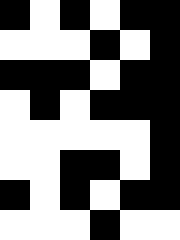[["black", "white", "black", "white", "black", "black"], ["white", "white", "white", "black", "white", "black"], ["black", "black", "black", "white", "black", "black"], ["white", "black", "white", "black", "black", "black"], ["white", "white", "white", "white", "white", "black"], ["white", "white", "black", "black", "white", "black"], ["black", "white", "black", "white", "black", "black"], ["white", "white", "white", "black", "white", "white"]]